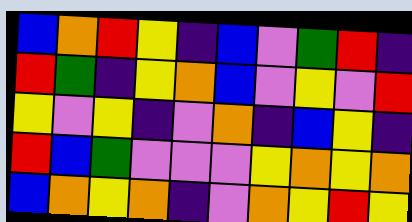[["blue", "orange", "red", "yellow", "indigo", "blue", "violet", "green", "red", "indigo"], ["red", "green", "indigo", "yellow", "orange", "blue", "violet", "yellow", "violet", "red"], ["yellow", "violet", "yellow", "indigo", "violet", "orange", "indigo", "blue", "yellow", "indigo"], ["red", "blue", "green", "violet", "violet", "violet", "yellow", "orange", "yellow", "orange"], ["blue", "orange", "yellow", "orange", "indigo", "violet", "orange", "yellow", "red", "yellow"]]